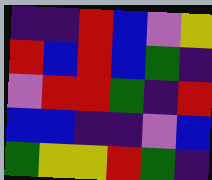[["indigo", "indigo", "red", "blue", "violet", "yellow"], ["red", "blue", "red", "blue", "green", "indigo"], ["violet", "red", "red", "green", "indigo", "red"], ["blue", "blue", "indigo", "indigo", "violet", "blue"], ["green", "yellow", "yellow", "red", "green", "indigo"]]